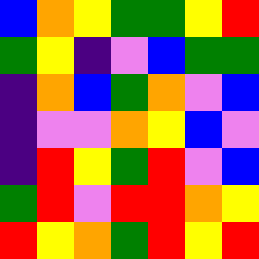[["blue", "orange", "yellow", "green", "green", "yellow", "red"], ["green", "yellow", "indigo", "violet", "blue", "green", "green"], ["indigo", "orange", "blue", "green", "orange", "violet", "blue"], ["indigo", "violet", "violet", "orange", "yellow", "blue", "violet"], ["indigo", "red", "yellow", "green", "red", "violet", "blue"], ["green", "red", "violet", "red", "red", "orange", "yellow"], ["red", "yellow", "orange", "green", "red", "yellow", "red"]]